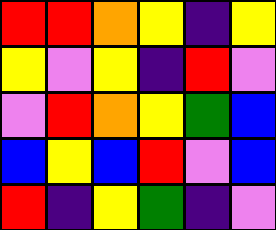[["red", "red", "orange", "yellow", "indigo", "yellow"], ["yellow", "violet", "yellow", "indigo", "red", "violet"], ["violet", "red", "orange", "yellow", "green", "blue"], ["blue", "yellow", "blue", "red", "violet", "blue"], ["red", "indigo", "yellow", "green", "indigo", "violet"]]